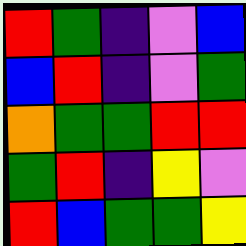[["red", "green", "indigo", "violet", "blue"], ["blue", "red", "indigo", "violet", "green"], ["orange", "green", "green", "red", "red"], ["green", "red", "indigo", "yellow", "violet"], ["red", "blue", "green", "green", "yellow"]]